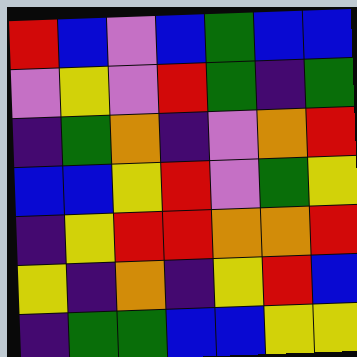[["red", "blue", "violet", "blue", "green", "blue", "blue"], ["violet", "yellow", "violet", "red", "green", "indigo", "green"], ["indigo", "green", "orange", "indigo", "violet", "orange", "red"], ["blue", "blue", "yellow", "red", "violet", "green", "yellow"], ["indigo", "yellow", "red", "red", "orange", "orange", "red"], ["yellow", "indigo", "orange", "indigo", "yellow", "red", "blue"], ["indigo", "green", "green", "blue", "blue", "yellow", "yellow"]]